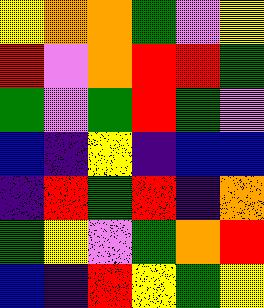[["yellow", "orange", "orange", "green", "violet", "yellow"], ["red", "violet", "orange", "red", "red", "green"], ["green", "violet", "green", "red", "green", "violet"], ["blue", "indigo", "yellow", "indigo", "blue", "blue"], ["indigo", "red", "green", "red", "indigo", "orange"], ["green", "yellow", "violet", "green", "orange", "red"], ["blue", "indigo", "red", "yellow", "green", "yellow"]]